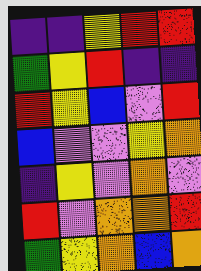[["indigo", "indigo", "yellow", "red", "red"], ["green", "yellow", "red", "indigo", "indigo"], ["red", "yellow", "blue", "violet", "red"], ["blue", "violet", "violet", "yellow", "orange"], ["indigo", "yellow", "violet", "orange", "violet"], ["red", "violet", "orange", "orange", "red"], ["green", "yellow", "orange", "blue", "orange"]]